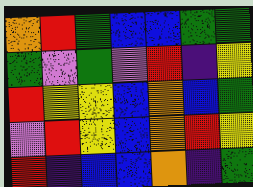[["orange", "red", "green", "blue", "blue", "green", "green"], ["green", "violet", "green", "violet", "red", "indigo", "yellow"], ["red", "yellow", "yellow", "blue", "orange", "blue", "green"], ["violet", "red", "yellow", "blue", "orange", "red", "yellow"], ["red", "indigo", "blue", "blue", "orange", "indigo", "green"]]